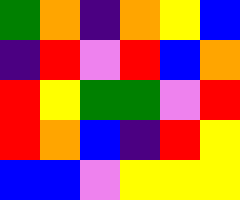[["green", "orange", "indigo", "orange", "yellow", "blue"], ["indigo", "red", "violet", "red", "blue", "orange"], ["red", "yellow", "green", "green", "violet", "red"], ["red", "orange", "blue", "indigo", "red", "yellow"], ["blue", "blue", "violet", "yellow", "yellow", "yellow"]]